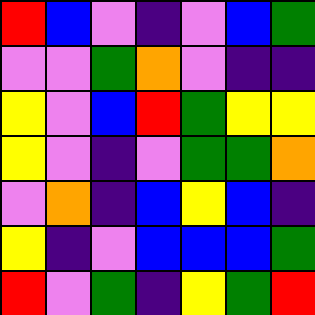[["red", "blue", "violet", "indigo", "violet", "blue", "green"], ["violet", "violet", "green", "orange", "violet", "indigo", "indigo"], ["yellow", "violet", "blue", "red", "green", "yellow", "yellow"], ["yellow", "violet", "indigo", "violet", "green", "green", "orange"], ["violet", "orange", "indigo", "blue", "yellow", "blue", "indigo"], ["yellow", "indigo", "violet", "blue", "blue", "blue", "green"], ["red", "violet", "green", "indigo", "yellow", "green", "red"]]